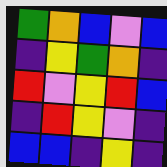[["green", "orange", "blue", "violet", "blue"], ["indigo", "yellow", "green", "orange", "indigo"], ["red", "violet", "yellow", "red", "blue"], ["indigo", "red", "yellow", "violet", "indigo"], ["blue", "blue", "indigo", "yellow", "indigo"]]